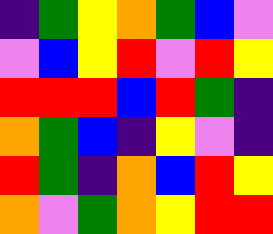[["indigo", "green", "yellow", "orange", "green", "blue", "violet"], ["violet", "blue", "yellow", "red", "violet", "red", "yellow"], ["red", "red", "red", "blue", "red", "green", "indigo"], ["orange", "green", "blue", "indigo", "yellow", "violet", "indigo"], ["red", "green", "indigo", "orange", "blue", "red", "yellow"], ["orange", "violet", "green", "orange", "yellow", "red", "red"]]